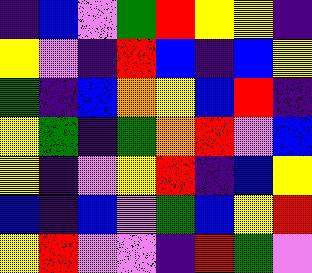[["indigo", "blue", "violet", "green", "red", "yellow", "yellow", "indigo"], ["yellow", "violet", "indigo", "red", "blue", "indigo", "blue", "yellow"], ["green", "indigo", "blue", "orange", "yellow", "blue", "red", "indigo"], ["yellow", "green", "indigo", "green", "orange", "red", "violet", "blue"], ["yellow", "indigo", "violet", "yellow", "red", "indigo", "blue", "yellow"], ["blue", "indigo", "blue", "violet", "green", "blue", "yellow", "red"], ["yellow", "red", "violet", "violet", "indigo", "red", "green", "violet"]]